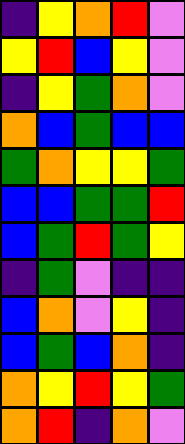[["indigo", "yellow", "orange", "red", "violet"], ["yellow", "red", "blue", "yellow", "violet"], ["indigo", "yellow", "green", "orange", "violet"], ["orange", "blue", "green", "blue", "blue"], ["green", "orange", "yellow", "yellow", "green"], ["blue", "blue", "green", "green", "red"], ["blue", "green", "red", "green", "yellow"], ["indigo", "green", "violet", "indigo", "indigo"], ["blue", "orange", "violet", "yellow", "indigo"], ["blue", "green", "blue", "orange", "indigo"], ["orange", "yellow", "red", "yellow", "green"], ["orange", "red", "indigo", "orange", "violet"]]